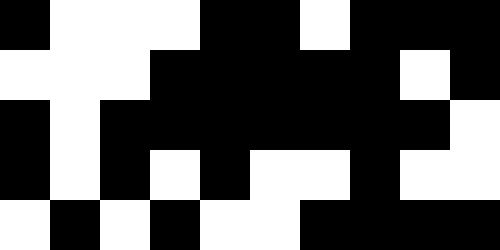[["black", "white", "white", "white", "black", "black", "white", "black", "black", "black"], ["white", "white", "white", "black", "black", "black", "black", "black", "white", "black"], ["black", "white", "black", "black", "black", "black", "black", "black", "black", "white"], ["black", "white", "black", "white", "black", "white", "white", "black", "white", "white"], ["white", "black", "white", "black", "white", "white", "black", "black", "black", "black"]]